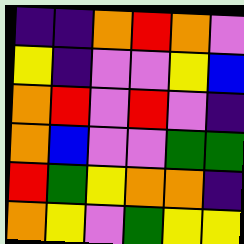[["indigo", "indigo", "orange", "red", "orange", "violet"], ["yellow", "indigo", "violet", "violet", "yellow", "blue"], ["orange", "red", "violet", "red", "violet", "indigo"], ["orange", "blue", "violet", "violet", "green", "green"], ["red", "green", "yellow", "orange", "orange", "indigo"], ["orange", "yellow", "violet", "green", "yellow", "yellow"]]